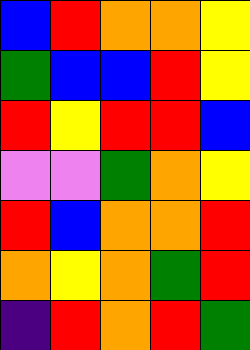[["blue", "red", "orange", "orange", "yellow"], ["green", "blue", "blue", "red", "yellow"], ["red", "yellow", "red", "red", "blue"], ["violet", "violet", "green", "orange", "yellow"], ["red", "blue", "orange", "orange", "red"], ["orange", "yellow", "orange", "green", "red"], ["indigo", "red", "orange", "red", "green"]]